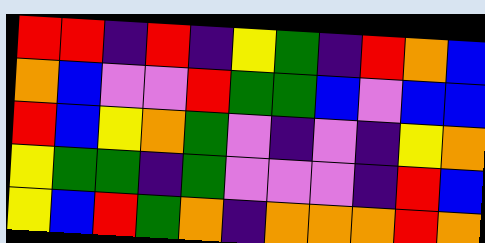[["red", "red", "indigo", "red", "indigo", "yellow", "green", "indigo", "red", "orange", "blue"], ["orange", "blue", "violet", "violet", "red", "green", "green", "blue", "violet", "blue", "blue"], ["red", "blue", "yellow", "orange", "green", "violet", "indigo", "violet", "indigo", "yellow", "orange"], ["yellow", "green", "green", "indigo", "green", "violet", "violet", "violet", "indigo", "red", "blue"], ["yellow", "blue", "red", "green", "orange", "indigo", "orange", "orange", "orange", "red", "orange"]]